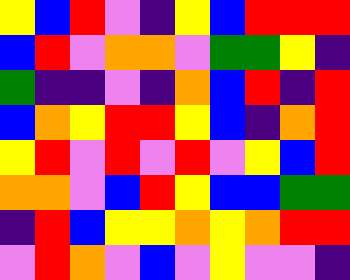[["yellow", "blue", "red", "violet", "indigo", "yellow", "blue", "red", "red", "red"], ["blue", "red", "violet", "orange", "orange", "violet", "green", "green", "yellow", "indigo"], ["green", "indigo", "indigo", "violet", "indigo", "orange", "blue", "red", "indigo", "red"], ["blue", "orange", "yellow", "red", "red", "yellow", "blue", "indigo", "orange", "red"], ["yellow", "red", "violet", "red", "violet", "red", "violet", "yellow", "blue", "red"], ["orange", "orange", "violet", "blue", "red", "yellow", "blue", "blue", "green", "green"], ["indigo", "red", "blue", "yellow", "yellow", "orange", "yellow", "orange", "red", "red"], ["violet", "red", "orange", "violet", "blue", "violet", "yellow", "violet", "violet", "indigo"]]